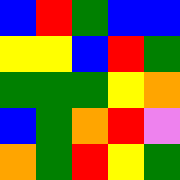[["blue", "red", "green", "blue", "blue"], ["yellow", "yellow", "blue", "red", "green"], ["green", "green", "green", "yellow", "orange"], ["blue", "green", "orange", "red", "violet"], ["orange", "green", "red", "yellow", "green"]]